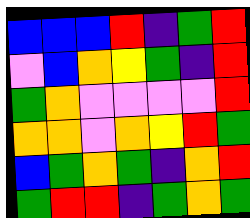[["blue", "blue", "blue", "red", "indigo", "green", "red"], ["violet", "blue", "orange", "yellow", "green", "indigo", "red"], ["green", "orange", "violet", "violet", "violet", "violet", "red"], ["orange", "orange", "violet", "orange", "yellow", "red", "green"], ["blue", "green", "orange", "green", "indigo", "orange", "red"], ["green", "red", "red", "indigo", "green", "orange", "green"]]